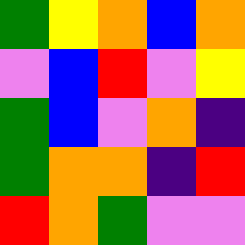[["green", "yellow", "orange", "blue", "orange"], ["violet", "blue", "red", "violet", "yellow"], ["green", "blue", "violet", "orange", "indigo"], ["green", "orange", "orange", "indigo", "red"], ["red", "orange", "green", "violet", "violet"]]